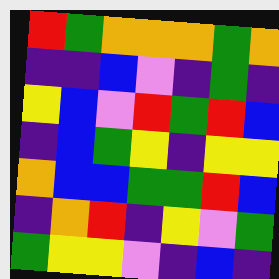[["red", "green", "orange", "orange", "orange", "green", "orange"], ["indigo", "indigo", "blue", "violet", "indigo", "green", "indigo"], ["yellow", "blue", "violet", "red", "green", "red", "blue"], ["indigo", "blue", "green", "yellow", "indigo", "yellow", "yellow"], ["orange", "blue", "blue", "green", "green", "red", "blue"], ["indigo", "orange", "red", "indigo", "yellow", "violet", "green"], ["green", "yellow", "yellow", "violet", "indigo", "blue", "indigo"]]